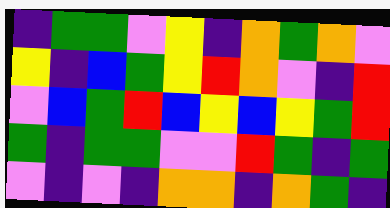[["indigo", "green", "green", "violet", "yellow", "indigo", "orange", "green", "orange", "violet"], ["yellow", "indigo", "blue", "green", "yellow", "red", "orange", "violet", "indigo", "red"], ["violet", "blue", "green", "red", "blue", "yellow", "blue", "yellow", "green", "red"], ["green", "indigo", "green", "green", "violet", "violet", "red", "green", "indigo", "green"], ["violet", "indigo", "violet", "indigo", "orange", "orange", "indigo", "orange", "green", "indigo"]]